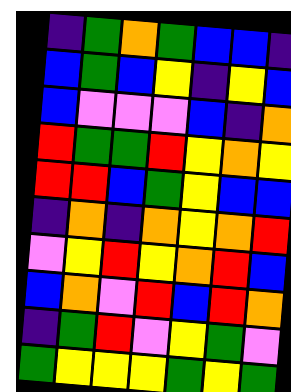[["indigo", "green", "orange", "green", "blue", "blue", "indigo"], ["blue", "green", "blue", "yellow", "indigo", "yellow", "blue"], ["blue", "violet", "violet", "violet", "blue", "indigo", "orange"], ["red", "green", "green", "red", "yellow", "orange", "yellow"], ["red", "red", "blue", "green", "yellow", "blue", "blue"], ["indigo", "orange", "indigo", "orange", "yellow", "orange", "red"], ["violet", "yellow", "red", "yellow", "orange", "red", "blue"], ["blue", "orange", "violet", "red", "blue", "red", "orange"], ["indigo", "green", "red", "violet", "yellow", "green", "violet"], ["green", "yellow", "yellow", "yellow", "green", "yellow", "green"]]